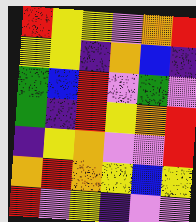[["red", "yellow", "yellow", "violet", "orange", "red"], ["yellow", "yellow", "indigo", "orange", "blue", "indigo"], ["green", "blue", "red", "violet", "green", "violet"], ["green", "indigo", "red", "yellow", "orange", "red"], ["indigo", "yellow", "orange", "violet", "violet", "red"], ["orange", "red", "orange", "yellow", "blue", "yellow"], ["red", "violet", "yellow", "indigo", "violet", "violet"]]